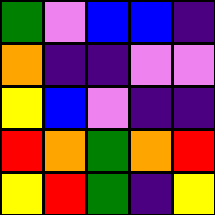[["green", "violet", "blue", "blue", "indigo"], ["orange", "indigo", "indigo", "violet", "violet"], ["yellow", "blue", "violet", "indigo", "indigo"], ["red", "orange", "green", "orange", "red"], ["yellow", "red", "green", "indigo", "yellow"]]